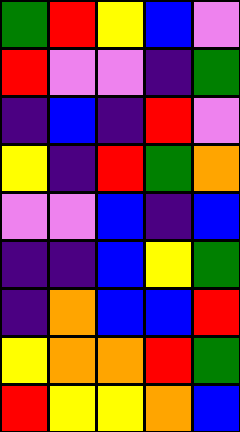[["green", "red", "yellow", "blue", "violet"], ["red", "violet", "violet", "indigo", "green"], ["indigo", "blue", "indigo", "red", "violet"], ["yellow", "indigo", "red", "green", "orange"], ["violet", "violet", "blue", "indigo", "blue"], ["indigo", "indigo", "blue", "yellow", "green"], ["indigo", "orange", "blue", "blue", "red"], ["yellow", "orange", "orange", "red", "green"], ["red", "yellow", "yellow", "orange", "blue"]]